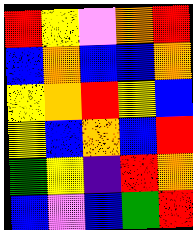[["red", "yellow", "violet", "orange", "red"], ["blue", "orange", "blue", "blue", "orange"], ["yellow", "orange", "red", "yellow", "blue"], ["yellow", "blue", "orange", "blue", "red"], ["green", "yellow", "indigo", "red", "orange"], ["blue", "violet", "blue", "green", "red"]]